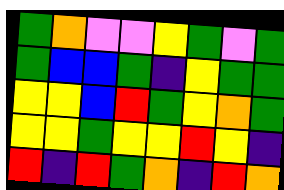[["green", "orange", "violet", "violet", "yellow", "green", "violet", "green"], ["green", "blue", "blue", "green", "indigo", "yellow", "green", "green"], ["yellow", "yellow", "blue", "red", "green", "yellow", "orange", "green"], ["yellow", "yellow", "green", "yellow", "yellow", "red", "yellow", "indigo"], ["red", "indigo", "red", "green", "orange", "indigo", "red", "orange"]]